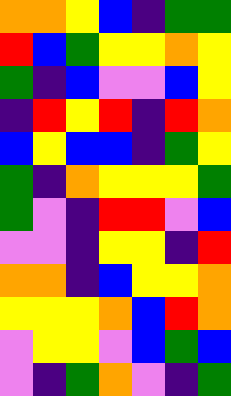[["orange", "orange", "yellow", "blue", "indigo", "green", "green"], ["red", "blue", "green", "yellow", "yellow", "orange", "yellow"], ["green", "indigo", "blue", "violet", "violet", "blue", "yellow"], ["indigo", "red", "yellow", "red", "indigo", "red", "orange"], ["blue", "yellow", "blue", "blue", "indigo", "green", "yellow"], ["green", "indigo", "orange", "yellow", "yellow", "yellow", "green"], ["green", "violet", "indigo", "red", "red", "violet", "blue"], ["violet", "violet", "indigo", "yellow", "yellow", "indigo", "red"], ["orange", "orange", "indigo", "blue", "yellow", "yellow", "orange"], ["yellow", "yellow", "yellow", "orange", "blue", "red", "orange"], ["violet", "yellow", "yellow", "violet", "blue", "green", "blue"], ["violet", "indigo", "green", "orange", "violet", "indigo", "green"]]